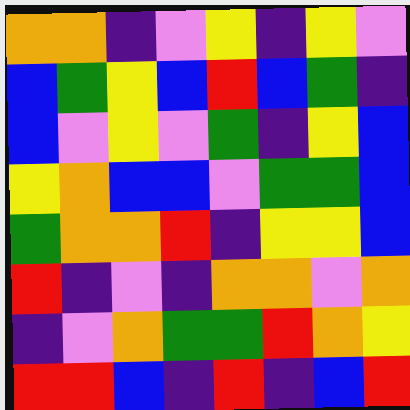[["orange", "orange", "indigo", "violet", "yellow", "indigo", "yellow", "violet"], ["blue", "green", "yellow", "blue", "red", "blue", "green", "indigo"], ["blue", "violet", "yellow", "violet", "green", "indigo", "yellow", "blue"], ["yellow", "orange", "blue", "blue", "violet", "green", "green", "blue"], ["green", "orange", "orange", "red", "indigo", "yellow", "yellow", "blue"], ["red", "indigo", "violet", "indigo", "orange", "orange", "violet", "orange"], ["indigo", "violet", "orange", "green", "green", "red", "orange", "yellow"], ["red", "red", "blue", "indigo", "red", "indigo", "blue", "red"]]